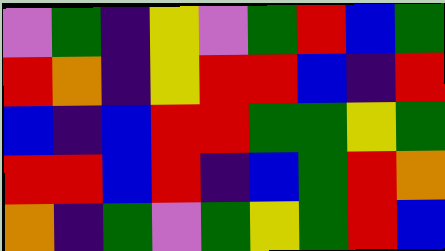[["violet", "green", "indigo", "yellow", "violet", "green", "red", "blue", "green"], ["red", "orange", "indigo", "yellow", "red", "red", "blue", "indigo", "red"], ["blue", "indigo", "blue", "red", "red", "green", "green", "yellow", "green"], ["red", "red", "blue", "red", "indigo", "blue", "green", "red", "orange"], ["orange", "indigo", "green", "violet", "green", "yellow", "green", "red", "blue"]]